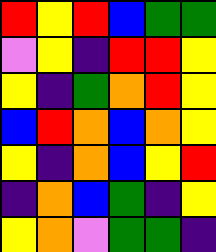[["red", "yellow", "red", "blue", "green", "green"], ["violet", "yellow", "indigo", "red", "red", "yellow"], ["yellow", "indigo", "green", "orange", "red", "yellow"], ["blue", "red", "orange", "blue", "orange", "yellow"], ["yellow", "indigo", "orange", "blue", "yellow", "red"], ["indigo", "orange", "blue", "green", "indigo", "yellow"], ["yellow", "orange", "violet", "green", "green", "indigo"]]